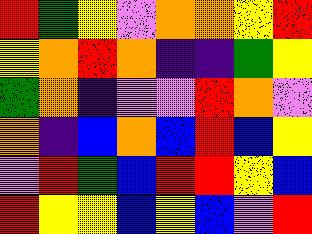[["red", "green", "yellow", "violet", "orange", "orange", "yellow", "red"], ["yellow", "orange", "red", "orange", "indigo", "indigo", "green", "yellow"], ["green", "orange", "indigo", "violet", "violet", "red", "orange", "violet"], ["orange", "indigo", "blue", "orange", "blue", "red", "blue", "yellow"], ["violet", "red", "green", "blue", "red", "red", "yellow", "blue"], ["red", "yellow", "yellow", "blue", "yellow", "blue", "violet", "red"]]